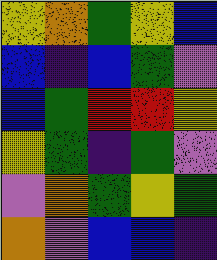[["yellow", "orange", "green", "yellow", "blue"], ["blue", "indigo", "blue", "green", "violet"], ["blue", "green", "red", "red", "yellow"], ["yellow", "green", "indigo", "green", "violet"], ["violet", "orange", "green", "yellow", "green"], ["orange", "violet", "blue", "blue", "indigo"]]